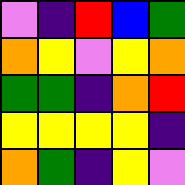[["violet", "indigo", "red", "blue", "green"], ["orange", "yellow", "violet", "yellow", "orange"], ["green", "green", "indigo", "orange", "red"], ["yellow", "yellow", "yellow", "yellow", "indigo"], ["orange", "green", "indigo", "yellow", "violet"]]